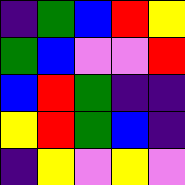[["indigo", "green", "blue", "red", "yellow"], ["green", "blue", "violet", "violet", "red"], ["blue", "red", "green", "indigo", "indigo"], ["yellow", "red", "green", "blue", "indigo"], ["indigo", "yellow", "violet", "yellow", "violet"]]